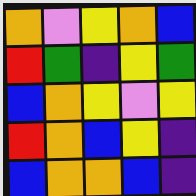[["orange", "violet", "yellow", "orange", "blue"], ["red", "green", "indigo", "yellow", "green"], ["blue", "orange", "yellow", "violet", "yellow"], ["red", "orange", "blue", "yellow", "indigo"], ["blue", "orange", "orange", "blue", "indigo"]]